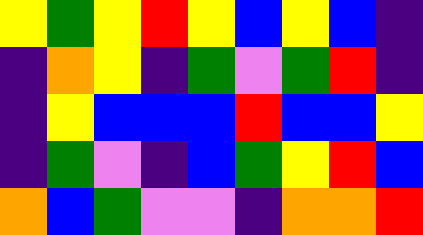[["yellow", "green", "yellow", "red", "yellow", "blue", "yellow", "blue", "indigo"], ["indigo", "orange", "yellow", "indigo", "green", "violet", "green", "red", "indigo"], ["indigo", "yellow", "blue", "blue", "blue", "red", "blue", "blue", "yellow"], ["indigo", "green", "violet", "indigo", "blue", "green", "yellow", "red", "blue"], ["orange", "blue", "green", "violet", "violet", "indigo", "orange", "orange", "red"]]